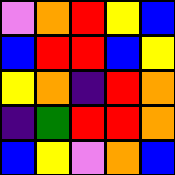[["violet", "orange", "red", "yellow", "blue"], ["blue", "red", "red", "blue", "yellow"], ["yellow", "orange", "indigo", "red", "orange"], ["indigo", "green", "red", "red", "orange"], ["blue", "yellow", "violet", "orange", "blue"]]